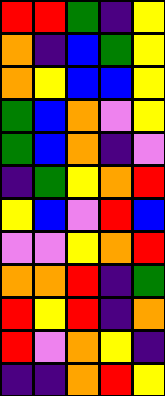[["red", "red", "green", "indigo", "yellow"], ["orange", "indigo", "blue", "green", "yellow"], ["orange", "yellow", "blue", "blue", "yellow"], ["green", "blue", "orange", "violet", "yellow"], ["green", "blue", "orange", "indigo", "violet"], ["indigo", "green", "yellow", "orange", "red"], ["yellow", "blue", "violet", "red", "blue"], ["violet", "violet", "yellow", "orange", "red"], ["orange", "orange", "red", "indigo", "green"], ["red", "yellow", "red", "indigo", "orange"], ["red", "violet", "orange", "yellow", "indigo"], ["indigo", "indigo", "orange", "red", "yellow"]]